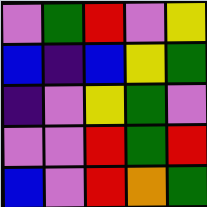[["violet", "green", "red", "violet", "yellow"], ["blue", "indigo", "blue", "yellow", "green"], ["indigo", "violet", "yellow", "green", "violet"], ["violet", "violet", "red", "green", "red"], ["blue", "violet", "red", "orange", "green"]]